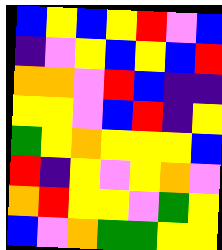[["blue", "yellow", "blue", "yellow", "red", "violet", "blue"], ["indigo", "violet", "yellow", "blue", "yellow", "blue", "red"], ["orange", "orange", "violet", "red", "blue", "indigo", "indigo"], ["yellow", "yellow", "violet", "blue", "red", "indigo", "yellow"], ["green", "yellow", "orange", "yellow", "yellow", "yellow", "blue"], ["red", "indigo", "yellow", "violet", "yellow", "orange", "violet"], ["orange", "red", "yellow", "yellow", "violet", "green", "yellow"], ["blue", "violet", "orange", "green", "green", "yellow", "yellow"]]